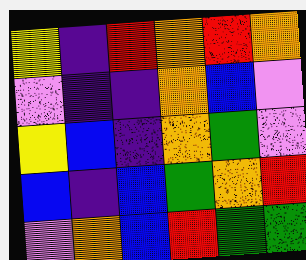[["yellow", "indigo", "red", "orange", "red", "orange"], ["violet", "indigo", "indigo", "orange", "blue", "violet"], ["yellow", "blue", "indigo", "orange", "green", "violet"], ["blue", "indigo", "blue", "green", "orange", "red"], ["violet", "orange", "blue", "red", "green", "green"]]